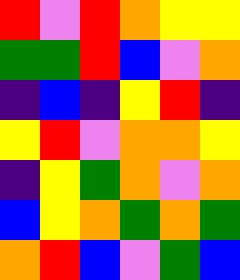[["red", "violet", "red", "orange", "yellow", "yellow"], ["green", "green", "red", "blue", "violet", "orange"], ["indigo", "blue", "indigo", "yellow", "red", "indigo"], ["yellow", "red", "violet", "orange", "orange", "yellow"], ["indigo", "yellow", "green", "orange", "violet", "orange"], ["blue", "yellow", "orange", "green", "orange", "green"], ["orange", "red", "blue", "violet", "green", "blue"]]